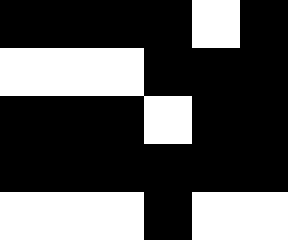[["black", "black", "black", "black", "white", "black"], ["white", "white", "white", "black", "black", "black"], ["black", "black", "black", "white", "black", "black"], ["black", "black", "black", "black", "black", "black"], ["white", "white", "white", "black", "white", "white"]]